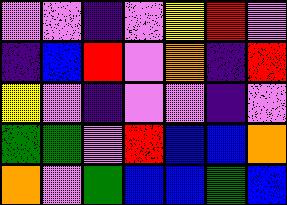[["violet", "violet", "indigo", "violet", "yellow", "red", "violet"], ["indigo", "blue", "red", "violet", "orange", "indigo", "red"], ["yellow", "violet", "indigo", "violet", "violet", "indigo", "violet"], ["green", "green", "violet", "red", "blue", "blue", "orange"], ["orange", "violet", "green", "blue", "blue", "green", "blue"]]